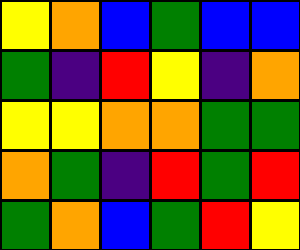[["yellow", "orange", "blue", "green", "blue", "blue"], ["green", "indigo", "red", "yellow", "indigo", "orange"], ["yellow", "yellow", "orange", "orange", "green", "green"], ["orange", "green", "indigo", "red", "green", "red"], ["green", "orange", "blue", "green", "red", "yellow"]]